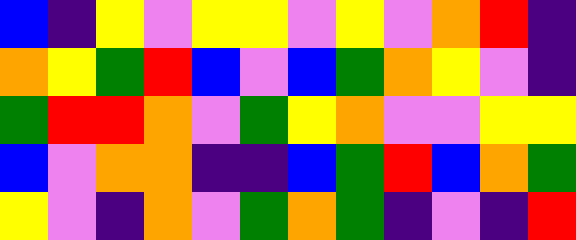[["blue", "indigo", "yellow", "violet", "yellow", "yellow", "violet", "yellow", "violet", "orange", "red", "indigo"], ["orange", "yellow", "green", "red", "blue", "violet", "blue", "green", "orange", "yellow", "violet", "indigo"], ["green", "red", "red", "orange", "violet", "green", "yellow", "orange", "violet", "violet", "yellow", "yellow"], ["blue", "violet", "orange", "orange", "indigo", "indigo", "blue", "green", "red", "blue", "orange", "green"], ["yellow", "violet", "indigo", "orange", "violet", "green", "orange", "green", "indigo", "violet", "indigo", "red"]]